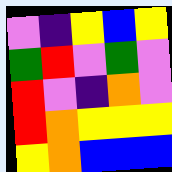[["violet", "indigo", "yellow", "blue", "yellow"], ["green", "red", "violet", "green", "violet"], ["red", "violet", "indigo", "orange", "violet"], ["red", "orange", "yellow", "yellow", "yellow"], ["yellow", "orange", "blue", "blue", "blue"]]